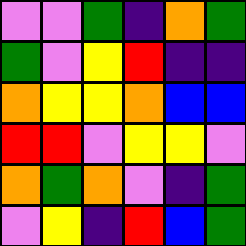[["violet", "violet", "green", "indigo", "orange", "green"], ["green", "violet", "yellow", "red", "indigo", "indigo"], ["orange", "yellow", "yellow", "orange", "blue", "blue"], ["red", "red", "violet", "yellow", "yellow", "violet"], ["orange", "green", "orange", "violet", "indigo", "green"], ["violet", "yellow", "indigo", "red", "blue", "green"]]